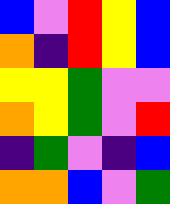[["blue", "violet", "red", "yellow", "blue"], ["orange", "indigo", "red", "yellow", "blue"], ["yellow", "yellow", "green", "violet", "violet"], ["orange", "yellow", "green", "violet", "red"], ["indigo", "green", "violet", "indigo", "blue"], ["orange", "orange", "blue", "violet", "green"]]